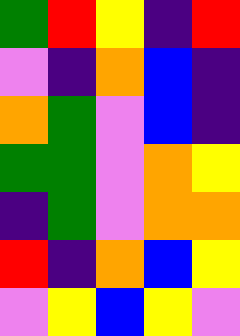[["green", "red", "yellow", "indigo", "red"], ["violet", "indigo", "orange", "blue", "indigo"], ["orange", "green", "violet", "blue", "indigo"], ["green", "green", "violet", "orange", "yellow"], ["indigo", "green", "violet", "orange", "orange"], ["red", "indigo", "orange", "blue", "yellow"], ["violet", "yellow", "blue", "yellow", "violet"]]